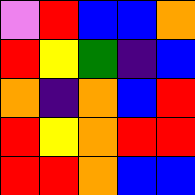[["violet", "red", "blue", "blue", "orange"], ["red", "yellow", "green", "indigo", "blue"], ["orange", "indigo", "orange", "blue", "red"], ["red", "yellow", "orange", "red", "red"], ["red", "red", "orange", "blue", "blue"]]